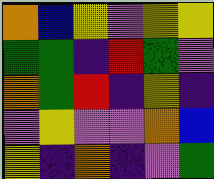[["orange", "blue", "yellow", "violet", "yellow", "yellow"], ["green", "green", "indigo", "red", "green", "violet"], ["orange", "green", "red", "indigo", "yellow", "indigo"], ["violet", "yellow", "violet", "violet", "orange", "blue"], ["yellow", "indigo", "orange", "indigo", "violet", "green"]]